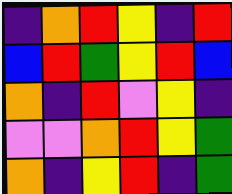[["indigo", "orange", "red", "yellow", "indigo", "red"], ["blue", "red", "green", "yellow", "red", "blue"], ["orange", "indigo", "red", "violet", "yellow", "indigo"], ["violet", "violet", "orange", "red", "yellow", "green"], ["orange", "indigo", "yellow", "red", "indigo", "green"]]